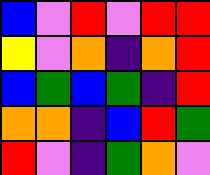[["blue", "violet", "red", "violet", "red", "red"], ["yellow", "violet", "orange", "indigo", "orange", "red"], ["blue", "green", "blue", "green", "indigo", "red"], ["orange", "orange", "indigo", "blue", "red", "green"], ["red", "violet", "indigo", "green", "orange", "violet"]]